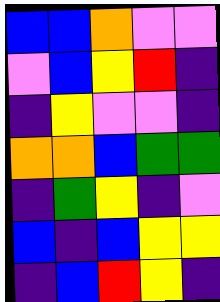[["blue", "blue", "orange", "violet", "violet"], ["violet", "blue", "yellow", "red", "indigo"], ["indigo", "yellow", "violet", "violet", "indigo"], ["orange", "orange", "blue", "green", "green"], ["indigo", "green", "yellow", "indigo", "violet"], ["blue", "indigo", "blue", "yellow", "yellow"], ["indigo", "blue", "red", "yellow", "indigo"]]